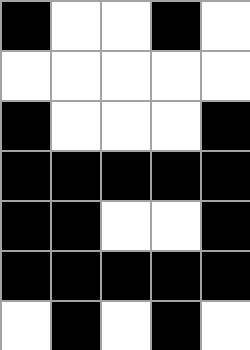[["black", "white", "white", "black", "white"], ["white", "white", "white", "white", "white"], ["black", "white", "white", "white", "black"], ["black", "black", "black", "black", "black"], ["black", "black", "white", "white", "black"], ["black", "black", "black", "black", "black"], ["white", "black", "white", "black", "white"]]